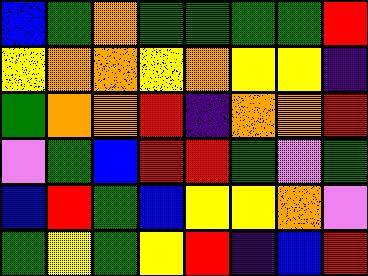[["blue", "green", "orange", "green", "green", "green", "green", "red"], ["yellow", "orange", "orange", "yellow", "orange", "yellow", "yellow", "indigo"], ["green", "orange", "orange", "red", "indigo", "orange", "orange", "red"], ["violet", "green", "blue", "red", "red", "green", "violet", "green"], ["blue", "red", "green", "blue", "yellow", "yellow", "orange", "violet"], ["green", "yellow", "green", "yellow", "red", "indigo", "blue", "red"]]